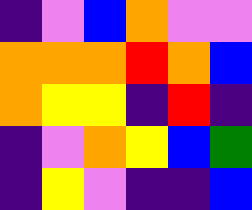[["indigo", "violet", "blue", "orange", "violet", "violet"], ["orange", "orange", "orange", "red", "orange", "blue"], ["orange", "yellow", "yellow", "indigo", "red", "indigo"], ["indigo", "violet", "orange", "yellow", "blue", "green"], ["indigo", "yellow", "violet", "indigo", "indigo", "blue"]]